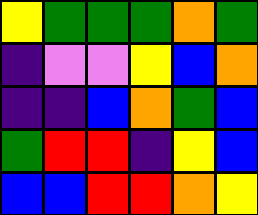[["yellow", "green", "green", "green", "orange", "green"], ["indigo", "violet", "violet", "yellow", "blue", "orange"], ["indigo", "indigo", "blue", "orange", "green", "blue"], ["green", "red", "red", "indigo", "yellow", "blue"], ["blue", "blue", "red", "red", "orange", "yellow"]]